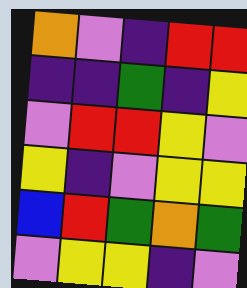[["orange", "violet", "indigo", "red", "red"], ["indigo", "indigo", "green", "indigo", "yellow"], ["violet", "red", "red", "yellow", "violet"], ["yellow", "indigo", "violet", "yellow", "yellow"], ["blue", "red", "green", "orange", "green"], ["violet", "yellow", "yellow", "indigo", "violet"]]